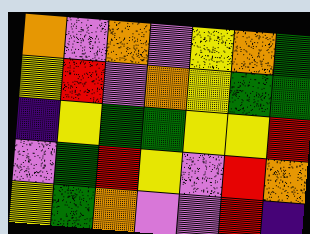[["orange", "violet", "orange", "violet", "yellow", "orange", "green"], ["yellow", "red", "violet", "orange", "yellow", "green", "green"], ["indigo", "yellow", "green", "green", "yellow", "yellow", "red"], ["violet", "green", "red", "yellow", "violet", "red", "orange"], ["yellow", "green", "orange", "violet", "violet", "red", "indigo"]]